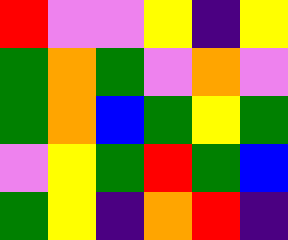[["red", "violet", "violet", "yellow", "indigo", "yellow"], ["green", "orange", "green", "violet", "orange", "violet"], ["green", "orange", "blue", "green", "yellow", "green"], ["violet", "yellow", "green", "red", "green", "blue"], ["green", "yellow", "indigo", "orange", "red", "indigo"]]